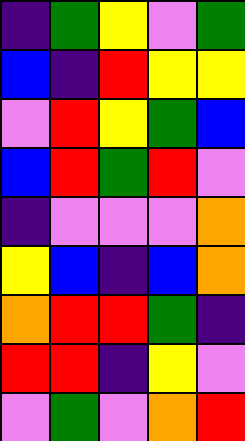[["indigo", "green", "yellow", "violet", "green"], ["blue", "indigo", "red", "yellow", "yellow"], ["violet", "red", "yellow", "green", "blue"], ["blue", "red", "green", "red", "violet"], ["indigo", "violet", "violet", "violet", "orange"], ["yellow", "blue", "indigo", "blue", "orange"], ["orange", "red", "red", "green", "indigo"], ["red", "red", "indigo", "yellow", "violet"], ["violet", "green", "violet", "orange", "red"]]